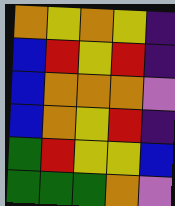[["orange", "yellow", "orange", "yellow", "indigo"], ["blue", "red", "yellow", "red", "indigo"], ["blue", "orange", "orange", "orange", "violet"], ["blue", "orange", "yellow", "red", "indigo"], ["green", "red", "yellow", "yellow", "blue"], ["green", "green", "green", "orange", "violet"]]